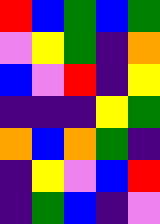[["red", "blue", "green", "blue", "green"], ["violet", "yellow", "green", "indigo", "orange"], ["blue", "violet", "red", "indigo", "yellow"], ["indigo", "indigo", "indigo", "yellow", "green"], ["orange", "blue", "orange", "green", "indigo"], ["indigo", "yellow", "violet", "blue", "red"], ["indigo", "green", "blue", "indigo", "violet"]]